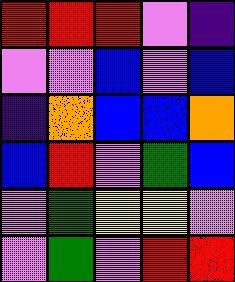[["red", "red", "red", "violet", "indigo"], ["violet", "violet", "blue", "violet", "blue"], ["indigo", "orange", "blue", "blue", "orange"], ["blue", "red", "violet", "green", "blue"], ["violet", "green", "yellow", "yellow", "violet"], ["violet", "green", "violet", "red", "red"]]